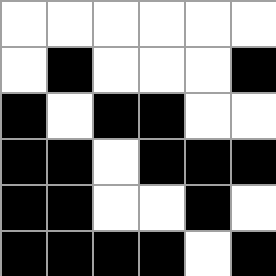[["white", "white", "white", "white", "white", "white"], ["white", "black", "white", "white", "white", "black"], ["black", "white", "black", "black", "white", "white"], ["black", "black", "white", "black", "black", "black"], ["black", "black", "white", "white", "black", "white"], ["black", "black", "black", "black", "white", "black"]]